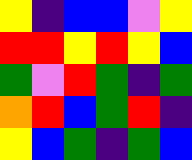[["yellow", "indigo", "blue", "blue", "violet", "yellow"], ["red", "red", "yellow", "red", "yellow", "blue"], ["green", "violet", "red", "green", "indigo", "green"], ["orange", "red", "blue", "green", "red", "indigo"], ["yellow", "blue", "green", "indigo", "green", "blue"]]